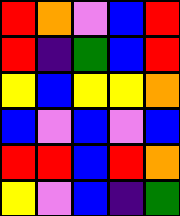[["red", "orange", "violet", "blue", "red"], ["red", "indigo", "green", "blue", "red"], ["yellow", "blue", "yellow", "yellow", "orange"], ["blue", "violet", "blue", "violet", "blue"], ["red", "red", "blue", "red", "orange"], ["yellow", "violet", "blue", "indigo", "green"]]